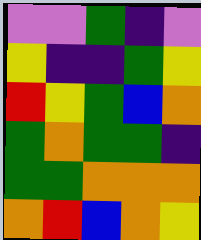[["violet", "violet", "green", "indigo", "violet"], ["yellow", "indigo", "indigo", "green", "yellow"], ["red", "yellow", "green", "blue", "orange"], ["green", "orange", "green", "green", "indigo"], ["green", "green", "orange", "orange", "orange"], ["orange", "red", "blue", "orange", "yellow"]]